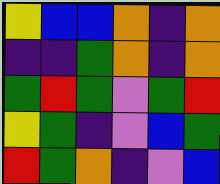[["yellow", "blue", "blue", "orange", "indigo", "orange"], ["indigo", "indigo", "green", "orange", "indigo", "orange"], ["green", "red", "green", "violet", "green", "red"], ["yellow", "green", "indigo", "violet", "blue", "green"], ["red", "green", "orange", "indigo", "violet", "blue"]]